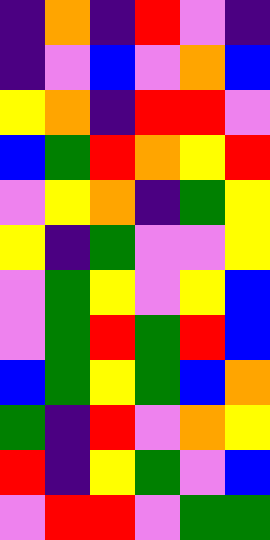[["indigo", "orange", "indigo", "red", "violet", "indigo"], ["indigo", "violet", "blue", "violet", "orange", "blue"], ["yellow", "orange", "indigo", "red", "red", "violet"], ["blue", "green", "red", "orange", "yellow", "red"], ["violet", "yellow", "orange", "indigo", "green", "yellow"], ["yellow", "indigo", "green", "violet", "violet", "yellow"], ["violet", "green", "yellow", "violet", "yellow", "blue"], ["violet", "green", "red", "green", "red", "blue"], ["blue", "green", "yellow", "green", "blue", "orange"], ["green", "indigo", "red", "violet", "orange", "yellow"], ["red", "indigo", "yellow", "green", "violet", "blue"], ["violet", "red", "red", "violet", "green", "green"]]